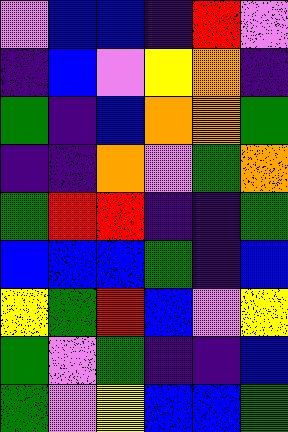[["violet", "blue", "blue", "indigo", "red", "violet"], ["indigo", "blue", "violet", "yellow", "orange", "indigo"], ["green", "indigo", "blue", "orange", "orange", "green"], ["indigo", "indigo", "orange", "violet", "green", "orange"], ["green", "red", "red", "indigo", "indigo", "green"], ["blue", "blue", "blue", "green", "indigo", "blue"], ["yellow", "green", "red", "blue", "violet", "yellow"], ["green", "violet", "green", "indigo", "indigo", "blue"], ["green", "violet", "yellow", "blue", "blue", "green"]]